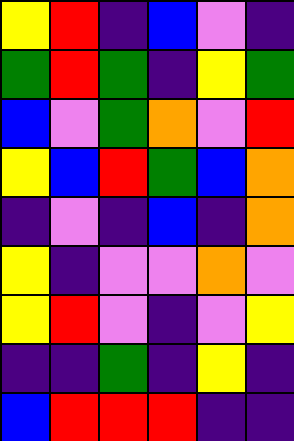[["yellow", "red", "indigo", "blue", "violet", "indigo"], ["green", "red", "green", "indigo", "yellow", "green"], ["blue", "violet", "green", "orange", "violet", "red"], ["yellow", "blue", "red", "green", "blue", "orange"], ["indigo", "violet", "indigo", "blue", "indigo", "orange"], ["yellow", "indigo", "violet", "violet", "orange", "violet"], ["yellow", "red", "violet", "indigo", "violet", "yellow"], ["indigo", "indigo", "green", "indigo", "yellow", "indigo"], ["blue", "red", "red", "red", "indigo", "indigo"]]